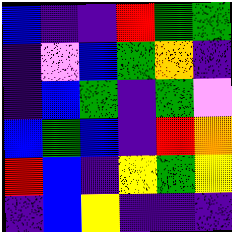[["blue", "indigo", "indigo", "red", "green", "green"], ["indigo", "violet", "blue", "green", "orange", "indigo"], ["indigo", "blue", "green", "indigo", "green", "violet"], ["blue", "green", "blue", "indigo", "red", "orange"], ["red", "blue", "indigo", "yellow", "green", "yellow"], ["indigo", "blue", "yellow", "indigo", "indigo", "indigo"]]